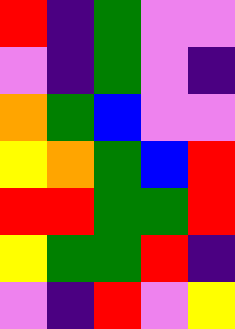[["red", "indigo", "green", "violet", "violet"], ["violet", "indigo", "green", "violet", "indigo"], ["orange", "green", "blue", "violet", "violet"], ["yellow", "orange", "green", "blue", "red"], ["red", "red", "green", "green", "red"], ["yellow", "green", "green", "red", "indigo"], ["violet", "indigo", "red", "violet", "yellow"]]